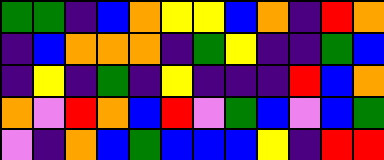[["green", "green", "indigo", "blue", "orange", "yellow", "yellow", "blue", "orange", "indigo", "red", "orange"], ["indigo", "blue", "orange", "orange", "orange", "indigo", "green", "yellow", "indigo", "indigo", "green", "blue"], ["indigo", "yellow", "indigo", "green", "indigo", "yellow", "indigo", "indigo", "indigo", "red", "blue", "orange"], ["orange", "violet", "red", "orange", "blue", "red", "violet", "green", "blue", "violet", "blue", "green"], ["violet", "indigo", "orange", "blue", "green", "blue", "blue", "blue", "yellow", "indigo", "red", "red"]]